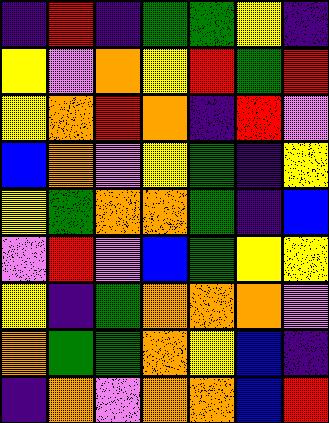[["indigo", "red", "indigo", "green", "green", "yellow", "indigo"], ["yellow", "violet", "orange", "yellow", "red", "green", "red"], ["yellow", "orange", "red", "orange", "indigo", "red", "violet"], ["blue", "orange", "violet", "yellow", "green", "indigo", "yellow"], ["yellow", "green", "orange", "orange", "green", "indigo", "blue"], ["violet", "red", "violet", "blue", "green", "yellow", "yellow"], ["yellow", "indigo", "green", "orange", "orange", "orange", "violet"], ["orange", "green", "green", "orange", "yellow", "blue", "indigo"], ["indigo", "orange", "violet", "orange", "orange", "blue", "red"]]